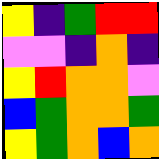[["yellow", "indigo", "green", "red", "red"], ["violet", "violet", "indigo", "orange", "indigo"], ["yellow", "red", "orange", "orange", "violet"], ["blue", "green", "orange", "orange", "green"], ["yellow", "green", "orange", "blue", "orange"]]